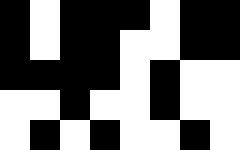[["black", "white", "black", "black", "black", "white", "black", "black"], ["black", "white", "black", "black", "white", "white", "black", "black"], ["black", "black", "black", "black", "white", "black", "white", "white"], ["white", "white", "black", "white", "white", "black", "white", "white"], ["white", "black", "white", "black", "white", "white", "black", "white"]]